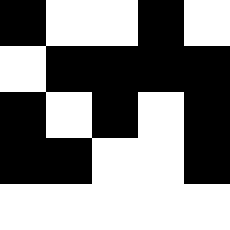[["black", "white", "white", "black", "white"], ["white", "black", "black", "black", "black"], ["black", "white", "black", "white", "black"], ["black", "black", "white", "white", "black"], ["white", "white", "white", "white", "white"]]